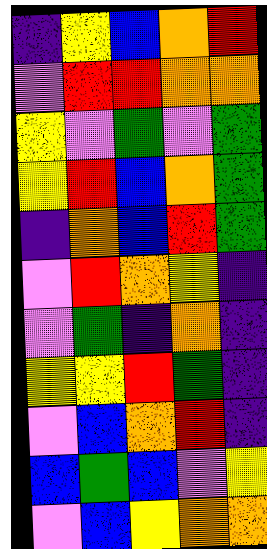[["indigo", "yellow", "blue", "orange", "red"], ["violet", "red", "red", "orange", "orange"], ["yellow", "violet", "green", "violet", "green"], ["yellow", "red", "blue", "orange", "green"], ["indigo", "orange", "blue", "red", "green"], ["violet", "red", "orange", "yellow", "indigo"], ["violet", "green", "indigo", "orange", "indigo"], ["yellow", "yellow", "red", "green", "indigo"], ["violet", "blue", "orange", "red", "indigo"], ["blue", "green", "blue", "violet", "yellow"], ["violet", "blue", "yellow", "orange", "orange"]]